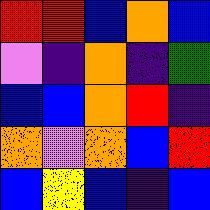[["red", "red", "blue", "orange", "blue"], ["violet", "indigo", "orange", "indigo", "green"], ["blue", "blue", "orange", "red", "indigo"], ["orange", "violet", "orange", "blue", "red"], ["blue", "yellow", "blue", "indigo", "blue"]]